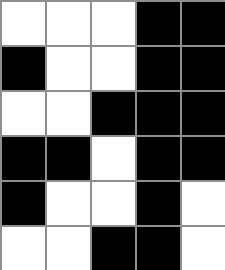[["white", "white", "white", "black", "black"], ["black", "white", "white", "black", "black"], ["white", "white", "black", "black", "black"], ["black", "black", "white", "black", "black"], ["black", "white", "white", "black", "white"], ["white", "white", "black", "black", "white"]]